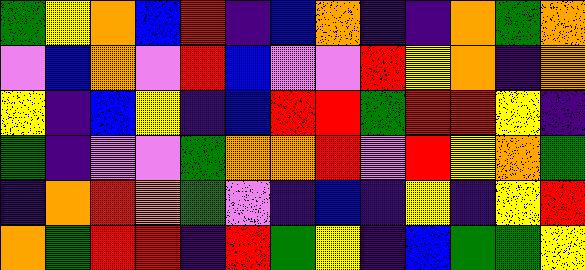[["green", "yellow", "orange", "blue", "red", "indigo", "blue", "orange", "indigo", "indigo", "orange", "green", "orange"], ["violet", "blue", "orange", "violet", "red", "blue", "violet", "violet", "red", "yellow", "orange", "indigo", "orange"], ["yellow", "indigo", "blue", "yellow", "indigo", "blue", "red", "red", "green", "red", "red", "yellow", "indigo"], ["green", "indigo", "violet", "violet", "green", "orange", "orange", "red", "violet", "red", "yellow", "orange", "green"], ["indigo", "orange", "red", "orange", "green", "violet", "indigo", "blue", "indigo", "yellow", "indigo", "yellow", "red"], ["orange", "green", "red", "red", "indigo", "red", "green", "yellow", "indigo", "blue", "green", "green", "yellow"]]